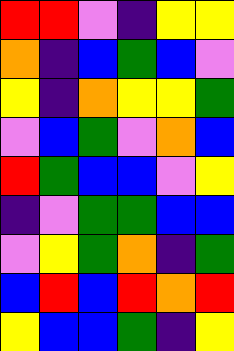[["red", "red", "violet", "indigo", "yellow", "yellow"], ["orange", "indigo", "blue", "green", "blue", "violet"], ["yellow", "indigo", "orange", "yellow", "yellow", "green"], ["violet", "blue", "green", "violet", "orange", "blue"], ["red", "green", "blue", "blue", "violet", "yellow"], ["indigo", "violet", "green", "green", "blue", "blue"], ["violet", "yellow", "green", "orange", "indigo", "green"], ["blue", "red", "blue", "red", "orange", "red"], ["yellow", "blue", "blue", "green", "indigo", "yellow"]]